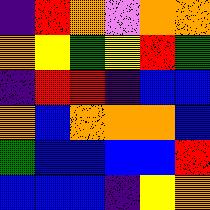[["indigo", "red", "orange", "violet", "orange", "orange"], ["orange", "yellow", "green", "yellow", "red", "green"], ["indigo", "red", "red", "indigo", "blue", "blue"], ["orange", "blue", "orange", "orange", "orange", "blue"], ["green", "blue", "blue", "blue", "blue", "red"], ["blue", "blue", "blue", "indigo", "yellow", "orange"]]